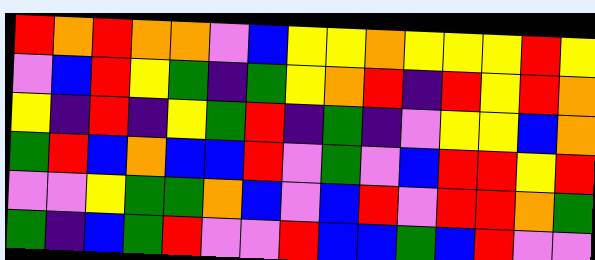[["red", "orange", "red", "orange", "orange", "violet", "blue", "yellow", "yellow", "orange", "yellow", "yellow", "yellow", "red", "yellow"], ["violet", "blue", "red", "yellow", "green", "indigo", "green", "yellow", "orange", "red", "indigo", "red", "yellow", "red", "orange"], ["yellow", "indigo", "red", "indigo", "yellow", "green", "red", "indigo", "green", "indigo", "violet", "yellow", "yellow", "blue", "orange"], ["green", "red", "blue", "orange", "blue", "blue", "red", "violet", "green", "violet", "blue", "red", "red", "yellow", "red"], ["violet", "violet", "yellow", "green", "green", "orange", "blue", "violet", "blue", "red", "violet", "red", "red", "orange", "green"], ["green", "indigo", "blue", "green", "red", "violet", "violet", "red", "blue", "blue", "green", "blue", "red", "violet", "violet"]]